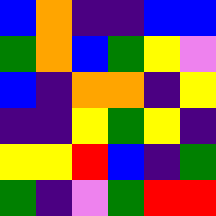[["blue", "orange", "indigo", "indigo", "blue", "blue"], ["green", "orange", "blue", "green", "yellow", "violet"], ["blue", "indigo", "orange", "orange", "indigo", "yellow"], ["indigo", "indigo", "yellow", "green", "yellow", "indigo"], ["yellow", "yellow", "red", "blue", "indigo", "green"], ["green", "indigo", "violet", "green", "red", "red"]]